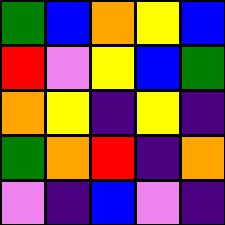[["green", "blue", "orange", "yellow", "blue"], ["red", "violet", "yellow", "blue", "green"], ["orange", "yellow", "indigo", "yellow", "indigo"], ["green", "orange", "red", "indigo", "orange"], ["violet", "indigo", "blue", "violet", "indigo"]]